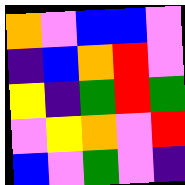[["orange", "violet", "blue", "blue", "violet"], ["indigo", "blue", "orange", "red", "violet"], ["yellow", "indigo", "green", "red", "green"], ["violet", "yellow", "orange", "violet", "red"], ["blue", "violet", "green", "violet", "indigo"]]